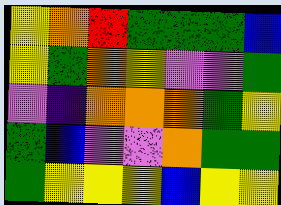[["yellow", "orange", "red", "green", "green", "green", "blue"], ["yellow", "green", "orange", "yellow", "violet", "violet", "green"], ["violet", "indigo", "orange", "orange", "orange", "green", "yellow"], ["green", "blue", "violet", "violet", "orange", "green", "green"], ["green", "yellow", "yellow", "yellow", "blue", "yellow", "yellow"]]